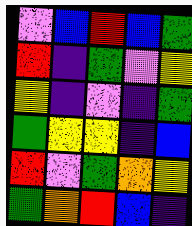[["violet", "blue", "red", "blue", "green"], ["red", "indigo", "green", "violet", "yellow"], ["yellow", "indigo", "violet", "indigo", "green"], ["green", "yellow", "yellow", "indigo", "blue"], ["red", "violet", "green", "orange", "yellow"], ["green", "orange", "red", "blue", "indigo"]]